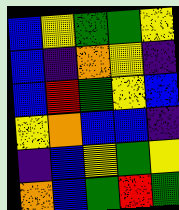[["blue", "yellow", "green", "green", "yellow"], ["blue", "indigo", "orange", "yellow", "indigo"], ["blue", "red", "green", "yellow", "blue"], ["yellow", "orange", "blue", "blue", "indigo"], ["indigo", "blue", "yellow", "green", "yellow"], ["orange", "blue", "green", "red", "green"]]